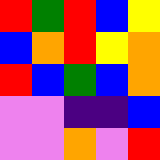[["red", "green", "red", "blue", "yellow"], ["blue", "orange", "red", "yellow", "orange"], ["red", "blue", "green", "blue", "orange"], ["violet", "violet", "indigo", "indigo", "blue"], ["violet", "violet", "orange", "violet", "red"]]